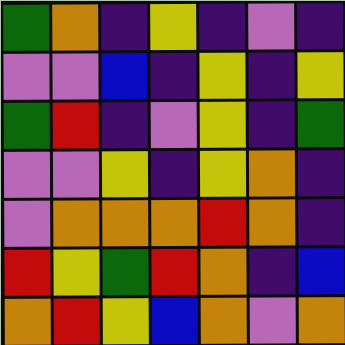[["green", "orange", "indigo", "yellow", "indigo", "violet", "indigo"], ["violet", "violet", "blue", "indigo", "yellow", "indigo", "yellow"], ["green", "red", "indigo", "violet", "yellow", "indigo", "green"], ["violet", "violet", "yellow", "indigo", "yellow", "orange", "indigo"], ["violet", "orange", "orange", "orange", "red", "orange", "indigo"], ["red", "yellow", "green", "red", "orange", "indigo", "blue"], ["orange", "red", "yellow", "blue", "orange", "violet", "orange"]]